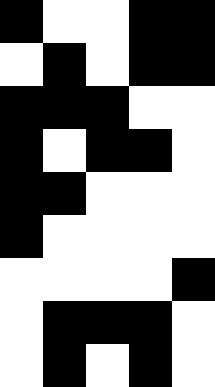[["black", "white", "white", "black", "black"], ["white", "black", "white", "black", "black"], ["black", "black", "black", "white", "white"], ["black", "white", "black", "black", "white"], ["black", "black", "white", "white", "white"], ["black", "white", "white", "white", "white"], ["white", "white", "white", "white", "black"], ["white", "black", "black", "black", "white"], ["white", "black", "white", "black", "white"]]